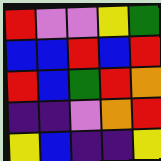[["red", "violet", "violet", "yellow", "green"], ["blue", "blue", "red", "blue", "red"], ["red", "blue", "green", "red", "orange"], ["indigo", "indigo", "violet", "orange", "red"], ["yellow", "blue", "indigo", "indigo", "yellow"]]